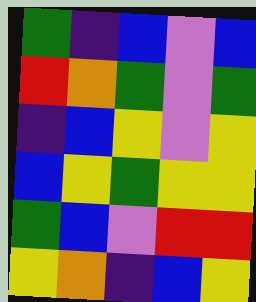[["green", "indigo", "blue", "violet", "blue"], ["red", "orange", "green", "violet", "green"], ["indigo", "blue", "yellow", "violet", "yellow"], ["blue", "yellow", "green", "yellow", "yellow"], ["green", "blue", "violet", "red", "red"], ["yellow", "orange", "indigo", "blue", "yellow"]]